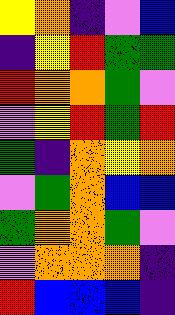[["yellow", "orange", "indigo", "violet", "blue"], ["indigo", "yellow", "red", "green", "green"], ["red", "orange", "orange", "green", "violet"], ["violet", "yellow", "red", "green", "red"], ["green", "indigo", "orange", "yellow", "orange"], ["violet", "green", "orange", "blue", "blue"], ["green", "orange", "orange", "green", "violet"], ["violet", "orange", "orange", "orange", "indigo"], ["red", "blue", "blue", "blue", "indigo"]]